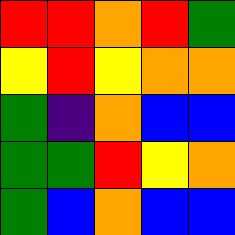[["red", "red", "orange", "red", "green"], ["yellow", "red", "yellow", "orange", "orange"], ["green", "indigo", "orange", "blue", "blue"], ["green", "green", "red", "yellow", "orange"], ["green", "blue", "orange", "blue", "blue"]]